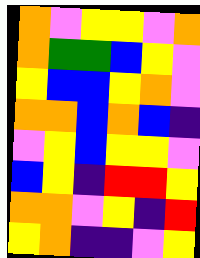[["orange", "violet", "yellow", "yellow", "violet", "orange"], ["orange", "green", "green", "blue", "yellow", "violet"], ["yellow", "blue", "blue", "yellow", "orange", "violet"], ["orange", "orange", "blue", "orange", "blue", "indigo"], ["violet", "yellow", "blue", "yellow", "yellow", "violet"], ["blue", "yellow", "indigo", "red", "red", "yellow"], ["orange", "orange", "violet", "yellow", "indigo", "red"], ["yellow", "orange", "indigo", "indigo", "violet", "yellow"]]